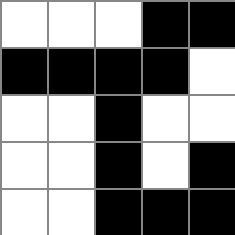[["white", "white", "white", "black", "black"], ["black", "black", "black", "black", "white"], ["white", "white", "black", "white", "white"], ["white", "white", "black", "white", "black"], ["white", "white", "black", "black", "black"]]